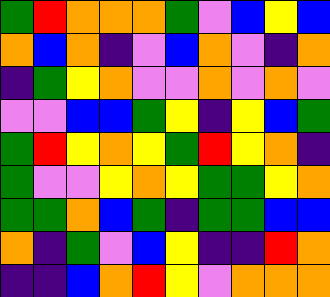[["green", "red", "orange", "orange", "orange", "green", "violet", "blue", "yellow", "blue"], ["orange", "blue", "orange", "indigo", "violet", "blue", "orange", "violet", "indigo", "orange"], ["indigo", "green", "yellow", "orange", "violet", "violet", "orange", "violet", "orange", "violet"], ["violet", "violet", "blue", "blue", "green", "yellow", "indigo", "yellow", "blue", "green"], ["green", "red", "yellow", "orange", "yellow", "green", "red", "yellow", "orange", "indigo"], ["green", "violet", "violet", "yellow", "orange", "yellow", "green", "green", "yellow", "orange"], ["green", "green", "orange", "blue", "green", "indigo", "green", "green", "blue", "blue"], ["orange", "indigo", "green", "violet", "blue", "yellow", "indigo", "indigo", "red", "orange"], ["indigo", "indigo", "blue", "orange", "red", "yellow", "violet", "orange", "orange", "orange"]]